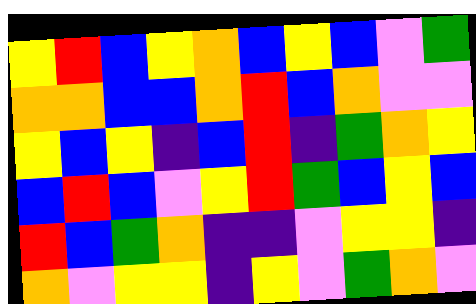[["yellow", "red", "blue", "yellow", "orange", "blue", "yellow", "blue", "violet", "green"], ["orange", "orange", "blue", "blue", "orange", "red", "blue", "orange", "violet", "violet"], ["yellow", "blue", "yellow", "indigo", "blue", "red", "indigo", "green", "orange", "yellow"], ["blue", "red", "blue", "violet", "yellow", "red", "green", "blue", "yellow", "blue"], ["red", "blue", "green", "orange", "indigo", "indigo", "violet", "yellow", "yellow", "indigo"], ["orange", "violet", "yellow", "yellow", "indigo", "yellow", "violet", "green", "orange", "violet"]]